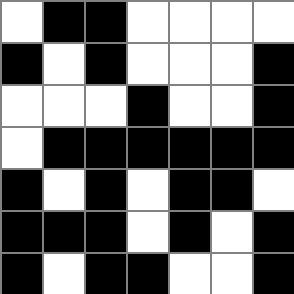[["white", "black", "black", "white", "white", "white", "white"], ["black", "white", "black", "white", "white", "white", "black"], ["white", "white", "white", "black", "white", "white", "black"], ["white", "black", "black", "black", "black", "black", "black"], ["black", "white", "black", "white", "black", "black", "white"], ["black", "black", "black", "white", "black", "white", "black"], ["black", "white", "black", "black", "white", "white", "black"]]